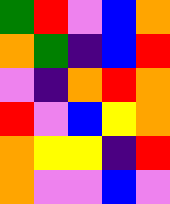[["green", "red", "violet", "blue", "orange"], ["orange", "green", "indigo", "blue", "red"], ["violet", "indigo", "orange", "red", "orange"], ["red", "violet", "blue", "yellow", "orange"], ["orange", "yellow", "yellow", "indigo", "red"], ["orange", "violet", "violet", "blue", "violet"]]